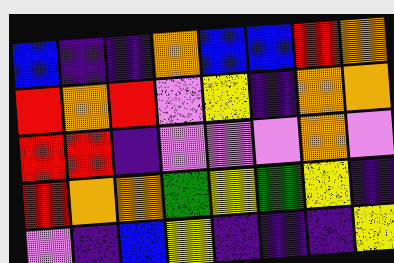[["blue", "indigo", "indigo", "orange", "blue", "blue", "red", "orange"], ["red", "orange", "red", "violet", "yellow", "indigo", "orange", "orange"], ["red", "red", "indigo", "violet", "violet", "violet", "orange", "violet"], ["red", "orange", "orange", "green", "yellow", "green", "yellow", "indigo"], ["violet", "indigo", "blue", "yellow", "indigo", "indigo", "indigo", "yellow"]]